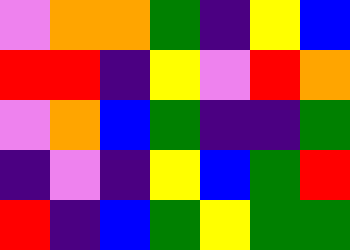[["violet", "orange", "orange", "green", "indigo", "yellow", "blue"], ["red", "red", "indigo", "yellow", "violet", "red", "orange"], ["violet", "orange", "blue", "green", "indigo", "indigo", "green"], ["indigo", "violet", "indigo", "yellow", "blue", "green", "red"], ["red", "indigo", "blue", "green", "yellow", "green", "green"]]